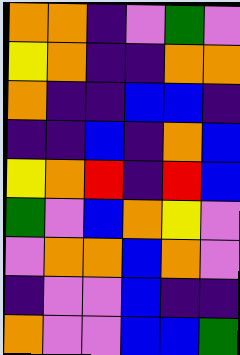[["orange", "orange", "indigo", "violet", "green", "violet"], ["yellow", "orange", "indigo", "indigo", "orange", "orange"], ["orange", "indigo", "indigo", "blue", "blue", "indigo"], ["indigo", "indigo", "blue", "indigo", "orange", "blue"], ["yellow", "orange", "red", "indigo", "red", "blue"], ["green", "violet", "blue", "orange", "yellow", "violet"], ["violet", "orange", "orange", "blue", "orange", "violet"], ["indigo", "violet", "violet", "blue", "indigo", "indigo"], ["orange", "violet", "violet", "blue", "blue", "green"]]